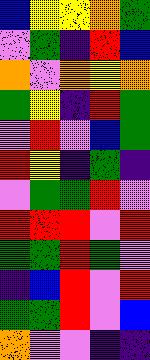[["blue", "yellow", "yellow", "orange", "green"], ["violet", "green", "indigo", "red", "blue"], ["orange", "violet", "orange", "yellow", "orange"], ["green", "yellow", "indigo", "red", "green"], ["violet", "red", "violet", "blue", "green"], ["red", "yellow", "indigo", "green", "indigo"], ["violet", "green", "green", "red", "violet"], ["red", "red", "red", "violet", "red"], ["green", "green", "red", "green", "violet"], ["indigo", "blue", "red", "violet", "red"], ["green", "green", "red", "violet", "blue"], ["orange", "violet", "violet", "indigo", "indigo"]]